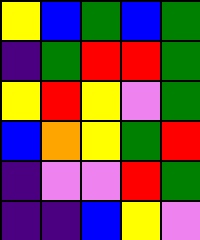[["yellow", "blue", "green", "blue", "green"], ["indigo", "green", "red", "red", "green"], ["yellow", "red", "yellow", "violet", "green"], ["blue", "orange", "yellow", "green", "red"], ["indigo", "violet", "violet", "red", "green"], ["indigo", "indigo", "blue", "yellow", "violet"]]